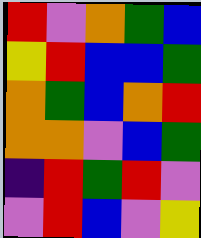[["red", "violet", "orange", "green", "blue"], ["yellow", "red", "blue", "blue", "green"], ["orange", "green", "blue", "orange", "red"], ["orange", "orange", "violet", "blue", "green"], ["indigo", "red", "green", "red", "violet"], ["violet", "red", "blue", "violet", "yellow"]]